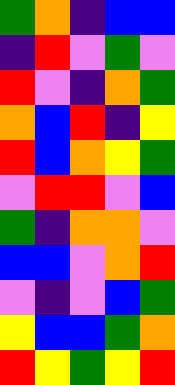[["green", "orange", "indigo", "blue", "blue"], ["indigo", "red", "violet", "green", "violet"], ["red", "violet", "indigo", "orange", "green"], ["orange", "blue", "red", "indigo", "yellow"], ["red", "blue", "orange", "yellow", "green"], ["violet", "red", "red", "violet", "blue"], ["green", "indigo", "orange", "orange", "violet"], ["blue", "blue", "violet", "orange", "red"], ["violet", "indigo", "violet", "blue", "green"], ["yellow", "blue", "blue", "green", "orange"], ["red", "yellow", "green", "yellow", "red"]]